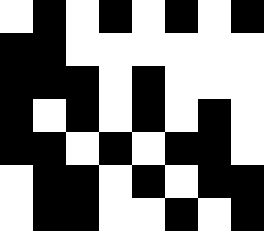[["white", "black", "white", "black", "white", "black", "white", "black"], ["black", "black", "white", "white", "white", "white", "white", "white"], ["black", "black", "black", "white", "black", "white", "white", "white"], ["black", "white", "black", "white", "black", "white", "black", "white"], ["black", "black", "white", "black", "white", "black", "black", "white"], ["white", "black", "black", "white", "black", "white", "black", "black"], ["white", "black", "black", "white", "white", "black", "white", "black"]]